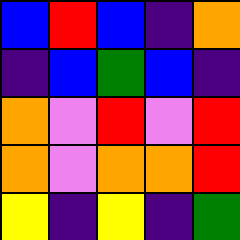[["blue", "red", "blue", "indigo", "orange"], ["indigo", "blue", "green", "blue", "indigo"], ["orange", "violet", "red", "violet", "red"], ["orange", "violet", "orange", "orange", "red"], ["yellow", "indigo", "yellow", "indigo", "green"]]